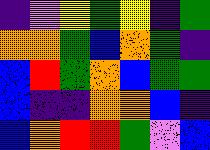[["indigo", "violet", "yellow", "green", "yellow", "indigo", "green"], ["orange", "orange", "green", "blue", "orange", "green", "indigo"], ["blue", "red", "green", "orange", "blue", "green", "green"], ["blue", "indigo", "indigo", "orange", "orange", "blue", "indigo"], ["blue", "orange", "red", "red", "green", "violet", "blue"]]